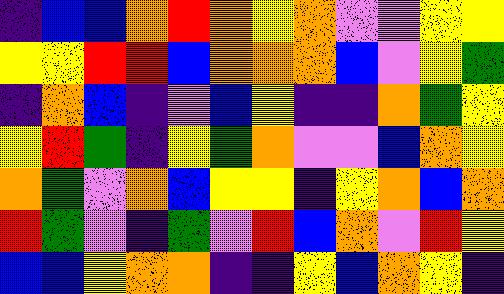[["indigo", "blue", "blue", "orange", "red", "orange", "yellow", "orange", "violet", "violet", "yellow", "yellow"], ["yellow", "yellow", "red", "red", "blue", "orange", "orange", "orange", "blue", "violet", "yellow", "green"], ["indigo", "orange", "blue", "indigo", "violet", "blue", "yellow", "indigo", "indigo", "orange", "green", "yellow"], ["yellow", "red", "green", "indigo", "yellow", "green", "orange", "violet", "violet", "blue", "orange", "yellow"], ["orange", "green", "violet", "orange", "blue", "yellow", "yellow", "indigo", "yellow", "orange", "blue", "orange"], ["red", "green", "violet", "indigo", "green", "violet", "red", "blue", "orange", "violet", "red", "yellow"], ["blue", "blue", "yellow", "orange", "orange", "indigo", "indigo", "yellow", "blue", "orange", "yellow", "indigo"]]